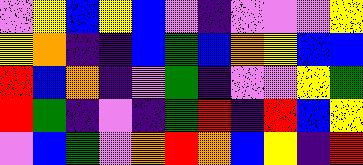[["violet", "yellow", "blue", "yellow", "blue", "violet", "indigo", "violet", "violet", "violet", "yellow"], ["yellow", "orange", "indigo", "indigo", "blue", "green", "blue", "orange", "yellow", "blue", "blue"], ["red", "blue", "orange", "indigo", "violet", "green", "indigo", "violet", "violet", "yellow", "green"], ["red", "green", "indigo", "violet", "indigo", "green", "red", "indigo", "red", "blue", "yellow"], ["violet", "blue", "green", "violet", "orange", "red", "orange", "blue", "yellow", "indigo", "red"]]